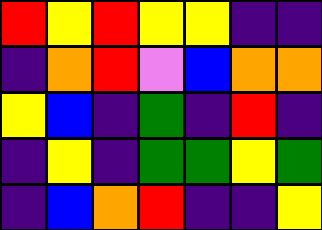[["red", "yellow", "red", "yellow", "yellow", "indigo", "indigo"], ["indigo", "orange", "red", "violet", "blue", "orange", "orange"], ["yellow", "blue", "indigo", "green", "indigo", "red", "indigo"], ["indigo", "yellow", "indigo", "green", "green", "yellow", "green"], ["indigo", "blue", "orange", "red", "indigo", "indigo", "yellow"]]